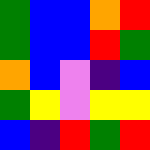[["green", "blue", "blue", "orange", "red"], ["green", "blue", "blue", "red", "green"], ["orange", "blue", "violet", "indigo", "blue"], ["green", "yellow", "violet", "yellow", "yellow"], ["blue", "indigo", "red", "green", "red"]]